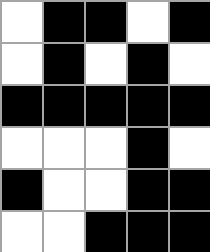[["white", "black", "black", "white", "black"], ["white", "black", "white", "black", "white"], ["black", "black", "black", "black", "black"], ["white", "white", "white", "black", "white"], ["black", "white", "white", "black", "black"], ["white", "white", "black", "black", "black"]]